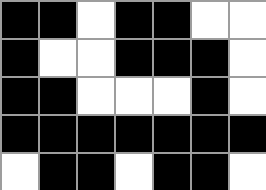[["black", "black", "white", "black", "black", "white", "white"], ["black", "white", "white", "black", "black", "black", "white"], ["black", "black", "white", "white", "white", "black", "white"], ["black", "black", "black", "black", "black", "black", "black"], ["white", "black", "black", "white", "black", "black", "white"]]